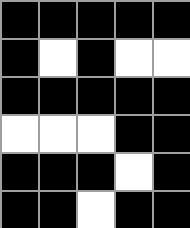[["black", "black", "black", "black", "black"], ["black", "white", "black", "white", "white"], ["black", "black", "black", "black", "black"], ["white", "white", "white", "black", "black"], ["black", "black", "black", "white", "black"], ["black", "black", "white", "black", "black"]]